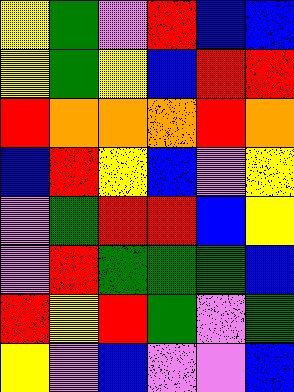[["yellow", "green", "violet", "red", "blue", "blue"], ["yellow", "green", "yellow", "blue", "red", "red"], ["red", "orange", "orange", "orange", "red", "orange"], ["blue", "red", "yellow", "blue", "violet", "yellow"], ["violet", "green", "red", "red", "blue", "yellow"], ["violet", "red", "green", "green", "green", "blue"], ["red", "yellow", "red", "green", "violet", "green"], ["yellow", "violet", "blue", "violet", "violet", "blue"]]